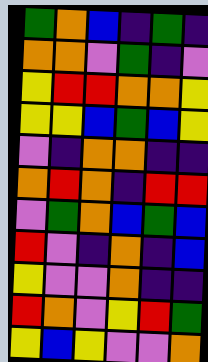[["green", "orange", "blue", "indigo", "green", "indigo"], ["orange", "orange", "violet", "green", "indigo", "violet"], ["yellow", "red", "red", "orange", "orange", "yellow"], ["yellow", "yellow", "blue", "green", "blue", "yellow"], ["violet", "indigo", "orange", "orange", "indigo", "indigo"], ["orange", "red", "orange", "indigo", "red", "red"], ["violet", "green", "orange", "blue", "green", "blue"], ["red", "violet", "indigo", "orange", "indigo", "blue"], ["yellow", "violet", "violet", "orange", "indigo", "indigo"], ["red", "orange", "violet", "yellow", "red", "green"], ["yellow", "blue", "yellow", "violet", "violet", "orange"]]